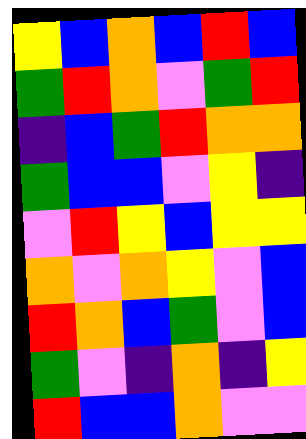[["yellow", "blue", "orange", "blue", "red", "blue"], ["green", "red", "orange", "violet", "green", "red"], ["indigo", "blue", "green", "red", "orange", "orange"], ["green", "blue", "blue", "violet", "yellow", "indigo"], ["violet", "red", "yellow", "blue", "yellow", "yellow"], ["orange", "violet", "orange", "yellow", "violet", "blue"], ["red", "orange", "blue", "green", "violet", "blue"], ["green", "violet", "indigo", "orange", "indigo", "yellow"], ["red", "blue", "blue", "orange", "violet", "violet"]]